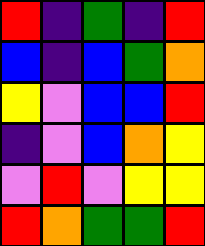[["red", "indigo", "green", "indigo", "red"], ["blue", "indigo", "blue", "green", "orange"], ["yellow", "violet", "blue", "blue", "red"], ["indigo", "violet", "blue", "orange", "yellow"], ["violet", "red", "violet", "yellow", "yellow"], ["red", "orange", "green", "green", "red"]]